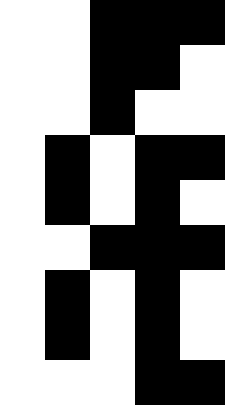[["white", "white", "black", "black", "black"], ["white", "white", "black", "black", "white"], ["white", "white", "black", "white", "white"], ["white", "black", "white", "black", "black"], ["white", "black", "white", "black", "white"], ["white", "white", "black", "black", "black"], ["white", "black", "white", "black", "white"], ["white", "black", "white", "black", "white"], ["white", "white", "white", "black", "black"]]